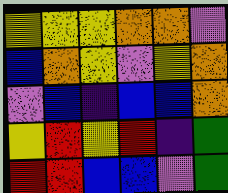[["yellow", "yellow", "yellow", "orange", "orange", "violet"], ["blue", "orange", "yellow", "violet", "yellow", "orange"], ["violet", "blue", "indigo", "blue", "blue", "orange"], ["yellow", "red", "yellow", "red", "indigo", "green"], ["red", "red", "blue", "blue", "violet", "green"]]